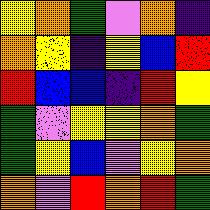[["yellow", "orange", "green", "violet", "orange", "indigo"], ["orange", "yellow", "indigo", "yellow", "blue", "red"], ["red", "blue", "blue", "indigo", "red", "yellow"], ["green", "violet", "yellow", "yellow", "orange", "green"], ["green", "yellow", "blue", "violet", "yellow", "orange"], ["orange", "violet", "red", "orange", "red", "green"]]